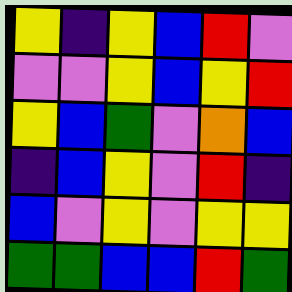[["yellow", "indigo", "yellow", "blue", "red", "violet"], ["violet", "violet", "yellow", "blue", "yellow", "red"], ["yellow", "blue", "green", "violet", "orange", "blue"], ["indigo", "blue", "yellow", "violet", "red", "indigo"], ["blue", "violet", "yellow", "violet", "yellow", "yellow"], ["green", "green", "blue", "blue", "red", "green"]]